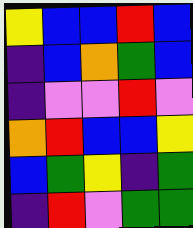[["yellow", "blue", "blue", "red", "blue"], ["indigo", "blue", "orange", "green", "blue"], ["indigo", "violet", "violet", "red", "violet"], ["orange", "red", "blue", "blue", "yellow"], ["blue", "green", "yellow", "indigo", "green"], ["indigo", "red", "violet", "green", "green"]]